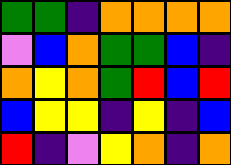[["green", "green", "indigo", "orange", "orange", "orange", "orange"], ["violet", "blue", "orange", "green", "green", "blue", "indigo"], ["orange", "yellow", "orange", "green", "red", "blue", "red"], ["blue", "yellow", "yellow", "indigo", "yellow", "indigo", "blue"], ["red", "indigo", "violet", "yellow", "orange", "indigo", "orange"]]